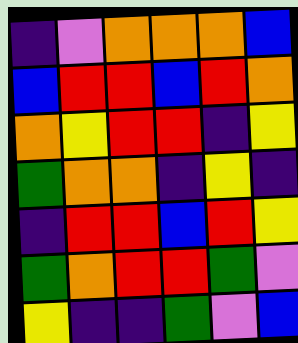[["indigo", "violet", "orange", "orange", "orange", "blue"], ["blue", "red", "red", "blue", "red", "orange"], ["orange", "yellow", "red", "red", "indigo", "yellow"], ["green", "orange", "orange", "indigo", "yellow", "indigo"], ["indigo", "red", "red", "blue", "red", "yellow"], ["green", "orange", "red", "red", "green", "violet"], ["yellow", "indigo", "indigo", "green", "violet", "blue"]]